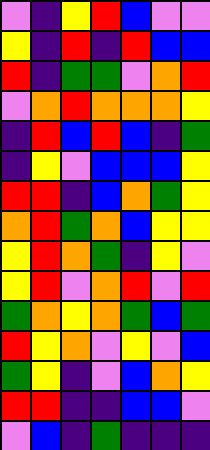[["violet", "indigo", "yellow", "red", "blue", "violet", "violet"], ["yellow", "indigo", "red", "indigo", "red", "blue", "blue"], ["red", "indigo", "green", "green", "violet", "orange", "red"], ["violet", "orange", "red", "orange", "orange", "orange", "yellow"], ["indigo", "red", "blue", "red", "blue", "indigo", "green"], ["indigo", "yellow", "violet", "blue", "blue", "blue", "yellow"], ["red", "red", "indigo", "blue", "orange", "green", "yellow"], ["orange", "red", "green", "orange", "blue", "yellow", "yellow"], ["yellow", "red", "orange", "green", "indigo", "yellow", "violet"], ["yellow", "red", "violet", "orange", "red", "violet", "red"], ["green", "orange", "yellow", "orange", "green", "blue", "green"], ["red", "yellow", "orange", "violet", "yellow", "violet", "blue"], ["green", "yellow", "indigo", "violet", "blue", "orange", "yellow"], ["red", "red", "indigo", "indigo", "blue", "blue", "violet"], ["violet", "blue", "indigo", "green", "indigo", "indigo", "indigo"]]